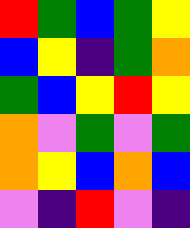[["red", "green", "blue", "green", "yellow"], ["blue", "yellow", "indigo", "green", "orange"], ["green", "blue", "yellow", "red", "yellow"], ["orange", "violet", "green", "violet", "green"], ["orange", "yellow", "blue", "orange", "blue"], ["violet", "indigo", "red", "violet", "indigo"]]